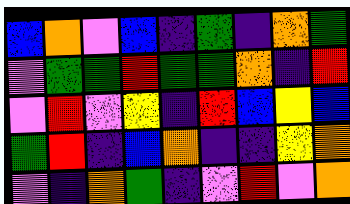[["blue", "orange", "violet", "blue", "indigo", "green", "indigo", "orange", "green"], ["violet", "green", "green", "red", "green", "green", "orange", "indigo", "red"], ["violet", "red", "violet", "yellow", "indigo", "red", "blue", "yellow", "blue"], ["green", "red", "indigo", "blue", "orange", "indigo", "indigo", "yellow", "orange"], ["violet", "indigo", "orange", "green", "indigo", "violet", "red", "violet", "orange"]]